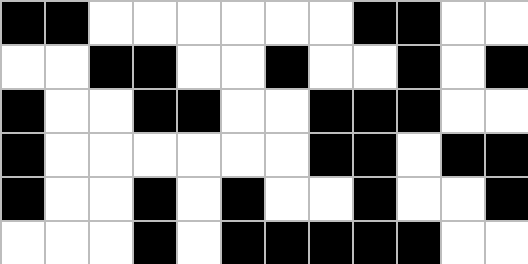[["black", "black", "white", "white", "white", "white", "white", "white", "black", "black", "white", "white"], ["white", "white", "black", "black", "white", "white", "black", "white", "white", "black", "white", "black"], ["black", "white", "white", "black", "black", "white", "white", "black", "black", "black", "white", "white"], ["black", "white", "white", "white", "white", "white", "white", "black", "black", "white", "black", "black"], ["black", "white", "white", "black", "white", "black", "white", "white", "black", "white", "white", "black"], ["white", "white", "white", "black", "white", "black", "black", "black", "black", "black", "white", "white"]]